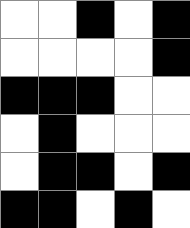[["white", "white", "black", "white", "black"], ["white", "white", "white", "white", "black"], ["black", "black", "black", "white", "white"], ["white", "black", "white", "white", "white"], ["white", "black", "black", "white", "black"], ["black", "black", "white", "black", "white"]]